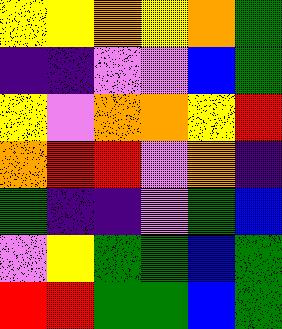[["yellow", "yellow", "orange", "yellow", "orange", "green"], ["indigo", "indigo", "violet", "violet", "blue", "green"], ["yellow", "violet", "orange", "orange", "yellow", "red"], ["orange", "red", "red", "violet", "orange", "indigo"], ["green", "indigo", "indigo", "violet", "green", "blue"], ["violet", "yellow", "green", "green", "blue", "green"], ["red", "red", "green", "green", "blue", "green"]]